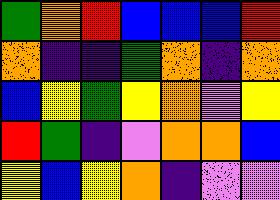[["green", "orange", "red", "blue", "blue", "blue", "red"], ["orange", "indigo", "indigo", "green", "orange", "indigo", "orange"], ["blue", "yellow", "green", "yellow", "orange", "violet", "yellow"], ["red", "green", "indigo", "violet", "orange", "orange", "blue"], ["yellow", "blue", "yellow", "orange", "indigo", "violet", "violet"]]